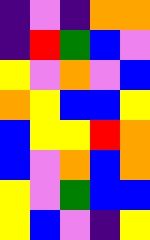[["indigo", "violet", "indigo", "orange", "orange"], ["indigo", "red", "green", "blue", "violet"], ["yellow", "violet", "orange", "violet", "blue"], ["orange", "yellow", "blue", "blue", "yellow"], ["blue", "yellow", "yellow", "red", "orange"], ["blue", "violet", "orange", "blue", "orange"], ["yellow", "violet", "green", "blue", "blue"], ["yellow", "blue", "violet", "indigo", "yellow"]]